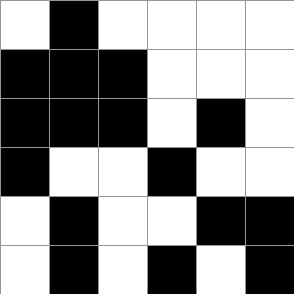[["white", "black", "white", "white", "white", "white"], ["black", "black", "black", "white", "white", "white"], ["black", "black", "black", "white", "black", "white"], ["black", "white", "white", "black", "white", "white"], ["white", "black", "white", "white", "black", "black"], ["white", "black", "white", "black", "white", "black"]]